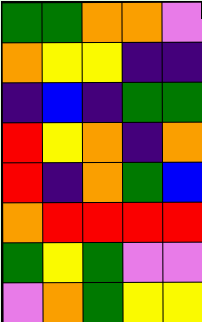[["green", "green", "orange", "orange", "violet"], ["orange", "yellow", "yellow", "indigo", "indigo"], ["indigo", "blue", "indigo", "green", "green"], ["red", "yellow", "orange", "indigo", "orange"], ["red", "indigo", "orange", "green", "blue"], ["orange", "red", "red", "red", "red"], ["green", "yellow", "green", "violet", "violet"], ["violet", "orange", "green", "yellow", "yellow"]]